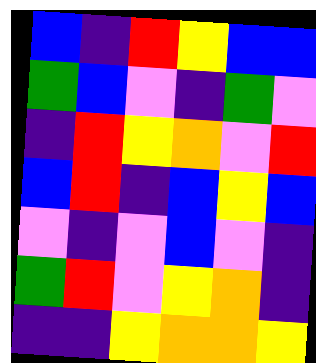[["blue", "indigo", "red", "yellow", "blue", "blue"], ["green", "blue", "violet", "indigo", "green", "violet"], ["indigo", "red", "yellow", "orange", "violet", "red"], ["blue", "red", "indigo", "blue", "yellow", "blue"], ["violet", "indigo", "violet", "blue", "violet", "indigo"], ["green", "red", "violet", "yellow", "orange", "indigo"], ["indigo", "indigo", "yellow", "orange", "orange", "yellow"]]